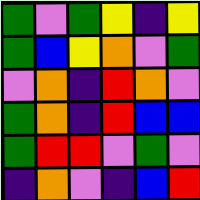[["green", "violet", "green", "yellow", "indigo", "yellow"], ["green", "blue", "yellow", "orange", "violet", "green"], ["violet", "orange", "indigo", "red", "orange", "violet"], ["green", "orange", "indigo", "red", "blue", "blue"], ["green", "red", "red", "violet", "green", "violet"], ["indigo", "orange", "violet", "indigo", "blue", "red"]]